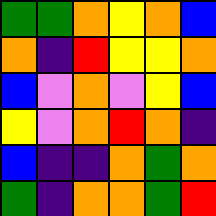[["green", "green", "orange", "yellow", "orange", "blue"], ["orange", "indigo", "red", "yellow", "yellow", "orange"], ["blue", "violet", "orange", "violet", "yellow", "blue"], ["yellow", "violet", "orange", "red", "orange", "indigo"], ["blue", "indigo", "indigo", "orange", "green", "orange"], ["green", "indigo", "orange", "orange", "green", "red"]]